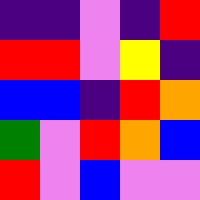[["indigo", "indigo", "violet", "indigo", "red"], ["red", "red", "violet", "yellow", "indigo"], ["blue", "blue", "indigo", "red", "orange"], ["green", "violet", "red", "orange", "blue"], ["red", "violet", "blue", "violet", "violet"]]